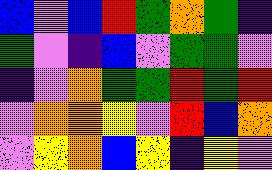[["blue", "violet", "blue", "red", "green", "orange", "green", "indigo"], ["green", "violet", "indigo", "blue", "violet", "green", "green", "violet"], ["indigo", "violet", "orange", "green", "green", "red", "green", "red"], ["violet", "orange", "orange", "yellow", "violet", "red", "blue", "orange"], ["violet", "yellow", "orange", "blue", "yellow", "indigo", "yellow", "violet"]]